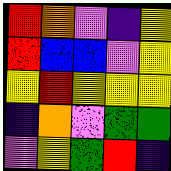[["red", "orange", "violet", "indigo", "yellow"], ["red", "blue", "blue", "violet", "yellow"], ["yellow", "red", "yellow", "yellow", "yellow"], ["indigo", "orange", "violet", "green", "green"], ["violet", "yellow", "green", "red", "indigo"]]